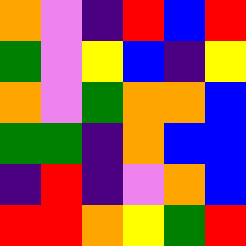[["orange", "violet", "indigo", "red", "blue", "red"], ["green", "violet", "yellow", "blue", "indigo", "yellow"], ["orange", "violet", "green", "orange", "orange", "blue"], ["green", "green", "indigo", "orange", "blue", "blue"], ["indigo", "red", "indigo", "violet", "orange", "blue"], ["red", "red", "orange", "yellow", "green", "red"]]